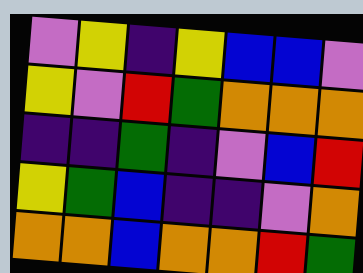[["violet", "yellow", "indigo", "yellow", "blue", "blue", "violet"], ["yellow", "violet", "red", "green", "orange", "orange", "orange"], ["indigo", "indigo", "green", "indigo", "violet", "blue", "red"], ["yellow", "green", "blue", "indigo", "indigo", "violet", "orange"], ["orange", "orange", "blue", "orange", "orange", "red", "green"]]